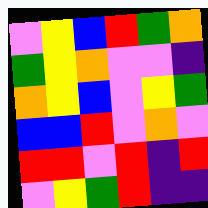[["violet", "yellow", "blue", "red", "green", "orange"], ["green", "yellow", "orange", "violet", "violet", "indigo"], ["orange", "yellow", "blue", "violet", "yellow", "green"], ["blue", "blue", "red", "violet", "orange", "violet"], ["red", "red", "violet", "red", "indigo", "red"], ["violet", "yellow", "green", "red", "indigo", "indigo"]]